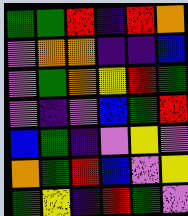[["green", "green", "red", "indigo", "red", "orange"], ["violet", "orange", "orange", "indigo", "indigo", "blue"], ["violet", "green", "orange", "yellow", "red", "green"], ["violet", "indigo", "violet", "blue", "green", "red"], ["blue", "green", "indigo", "violet", "yellow", "violet"], ["orange", "green", "red", "blue", "violet", "yellow"], ["green", "yellow", "indigo", "red", "green", "violet"]]